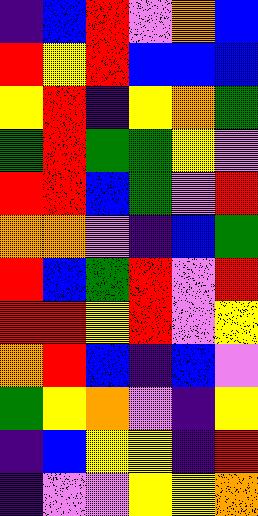[["indigo", "blue", "red", "violet", "orange", "blue"], ["red", "yellow", "red", "blue", "blue", "blue"], ["yellow", "red", "indigo", "yellow", "orange", "green"], ["green", "red", "green", "green", "yellow", "violet"], ["red", "red", "blue", "green", "violet", "red"], ["orange", "orange", "violet", "indigo", "blue", "green"], ["red", "blue", "green", "red", "violet", "red"], ["red", "red", "yellow", "red", "violet", "yellow"], ["orange", "red", "blue", "indigo", "blue", "violet"], ["green", "yellow", "orange", "violet", "indigo", "yellow"], ["indigo", "blue", "yellow", "yellow", "indigo", "red"], ["indigo", "violet", "violet", "yellow", "yellow", "orange"]]